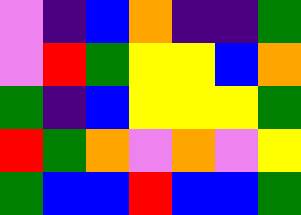[["violet", "indigo", "blue", "orange", "indigo", "indigo", "green"], ["violet", "red", "green", "yellow", "yellow", "blue", "orange"], ["green", "indigo", "blue", "yellow", "yellow", "yellow", "green"], ["red", "green", "orange", "violet", "orange", "violet", "yellow"], ["green", "blue", "blue", "red", "blue", "blue", "green"]]